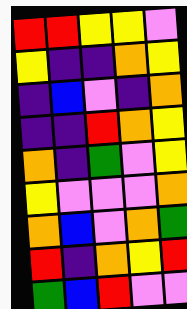[["red", "red", "yellow", "yellow", "violet"], ["yellow", "indigo", "indigo", "orange", "yellow"], ["indigo", "blue", "violet", "indigo", "orange"], ["indigo", "indigo", "red", "orange", "yellow"], ["orange", "indigo", "green", "violet", "yellow"], ["yellow", "violet", "violet", "violet", "orange"], ["orange", "blue", "violet", "orange", "green"], ["red", "indigo", "orange", "yellow", "red"], ["green", "blue", "red", "violet", "violet"]]